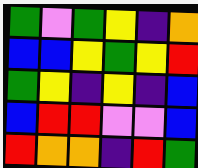[["green", "violet", "green", "yellow", "indigo", "orange"], ["blue", "blue", "yellow", "green", "yellow", "red"], ["green", "yellow", "indigo", "yellow", "indigo", "blue"], ["blue", "red", "red", "violet", "violet", "blue"], ["red", "orange", "orange", "indigo", "red", "green"]]